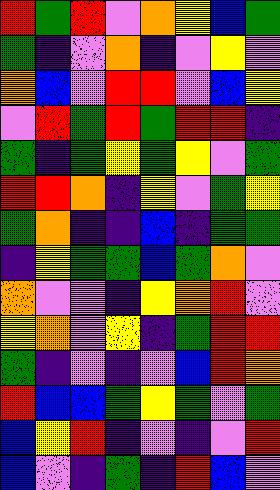[["red", "green", "red", "violet", "orange", "yellow", "blue", "green"], ["green", "indigo", "violet", "orange", "indigo", "violet", "yellow", "violet"], ["orange", "blue", "violet", "red", "red", "violet", "blue", "yellow"], ["violet", "red", "green", "red", "green", "red", "red", "indigo"], ["green", "indigo", "green", "yellow", "green", "yellow", "violet", "green"], ["red", "red", "orange", "indigo", "yellow", "violet", "green", "yellow"], ["green", "orange", "indigo", "indigo", "blue", "indigo", "green", "green"], ["indigo", "yellow", "green", "green", "blue", "green", "orange", "violet"], ["orange", "violet", "violet", "indigo", "yellow", "orange", "red", "violet"], ["yellow", "orange", "violet", "yellow", "indigo", "green", "red", "red"], ["green", "indigo", "violet", "indigo", "violet", "blue", "red", "orange"], ["red", "blue", "blue", "green", "yellow", "green", "violet", "green"], ["blue", "yellow", "red", "indigo", "violet", "indigo", "violet", "red"], ["blue", "violet", "indigo", "green", "indigo", "red", "blue", "violet"]]